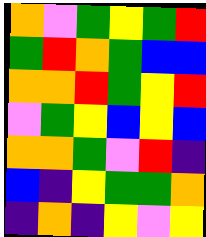[["orange", "violet", "green", "yellow", "green", "red"], ["green", "red", "orange", "green", "blue", "blue"], ["orange", "orange", "red", "green", "yellow", "red"], ["violet", "green", "yellow", "blue", "yellow", "blue"], ["orange", "orange", "green", "violet", "red", "indigo"], ["blue", "indigo", "yellow", "green", "green", "orange"], ["indigo", "orange", "indigo", "yellow", "violet", "yellow"]]